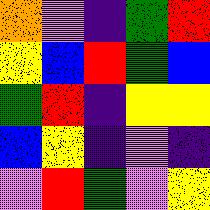[["orange", "violet", "indigo", "green", "red"], ["yellow", "blue", "red", "green", "blue"], ["green", "red", "indigo", "yellow", "yellow"], ["blue", "yellow", "indigo", "violet", "indigo"], ["violet", "red", "green", "violet", "yellow"]]